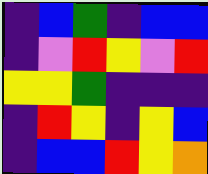[["indigo", "blue", "green", "indigo", "blue", "blue"], ["indigo", "violet", "red", "yellow", "violet", "red"], ["yellow", "yellow", "green", "indigo", "indigo", "indigo"], ["indigo", "red", "yellow", "indigo", "yellow", "blue"], ["indigo", "blue", "blue", "red", "yellow", "orange"]]